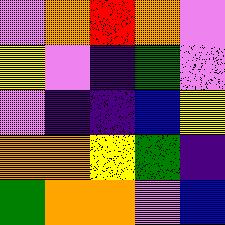[["violet", "orange", "red", "orange", "violet"], ["yellow", "violet", "indigo", "green", "violet"], ["violet", "indigo", "indigo", "blue", "yellow"], ["orange", "orange", "yellow", "green", "indigo"], ["green", "orange", "orange", "violet", "blue"]]